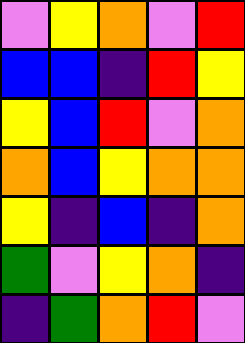[["violet", "yellow", "orange", "violet", "red"], ["blue", "blue", "indigo", "red", "yellow"], ["yellow", "blue", "red", "violet", "orange"], ["orange", "blue", "yellow", "orange", "orange"], ["yellow", "indigo", "blue", "indigo", "orange"], ["green", "violet", "yellow", "orange", "indigo"], ["indigo", "green", "orange", "red", "violet"]]